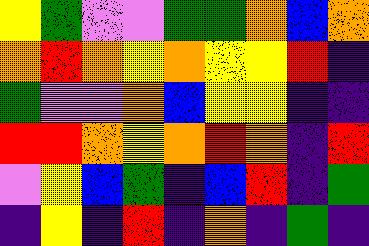[["yellow", "green", "violet", "violet", "green", "green", "orange", "blue", "orange"], ["orange", "red", "orange", "yellow", "orange", "yellow", "yellow", "red", "indigo"], ["green", "violet", "violet", "orange", "blue", "yellow", "yellow", "indigo", "indigo"], ["red", "red", "orange", "yellow", "orange", "red", "orange", "indigo", "red"], ["violet", "yellow", "blue", "green", "indigo", "blue", "red", "indigo", "green"], ["indigo", "yellow", "indigo", "red", "indigo", "orange", "indigo", "green", "indigo"]]